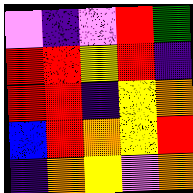[["violet", "indigo", "violet", "red", "green"], ["red", "red", "yellow", "red", "indigo"], ["red", "red", "indigo", "yellow", "orange"], ["blue", "red", "orange", "yellow", "red"], ["indigo", "orange", "yellow", "violet", "orange"]]